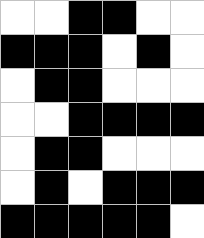[["white", "white", "black", "black", "white", "white"], ["black", "black", "black", "white", "black", "white"], ["white", "black", "black", "white", "white", "white"], ["white", "white", "black", "black", "black", "black"], ["white", "black", "black", "white", "white", "white"], ["white", "black", "white", "black", "black", "black"], ["black", "black", "black", "black", "black", "white"]]